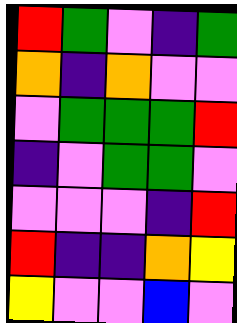[["red", "green", "violet", "indigo", "green"], ["orange", "indigo", "orange", "violet", "violet"], ["violet", "green", "green", "green", "red"], ["indigo", "violet", "green", "green", "violet"], ["violet", "violet", "violet", "indigo", "red"], ["red", "indigo", "indigo", "orange", "yellow"], ["yellow", "violet", "violet", "blue", "violet"]]